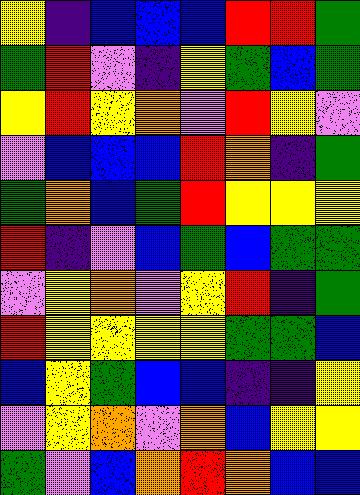[["yellow", "indigo", "blue", "blue", "blue", "red", "red", "green"], ["green", "red", "violet", "indigo", "yellow", "green", "blue", "green"], ["yellow", "red", "yellow", "orange", "violet", "red", "yellow", "violet"], ["violet", "blue", "blue", "blue", "red", "orange", "indigo", "green"], ["green", "orange", "blue", "green", "red", "yellow", "yellow", "yellow"], ["red", "indigo", "violet", "blue", "green", "blue", "green", "green"], ["violet", "yellow", "orange", "violet", "yellow", "red", "indigo", "green"], ["red", "yellow", "yellow", "yellow", "yellow", "green", "green", "blue"], ["blue", "yellow", "green", "blue", "blue", "indigo", "indigo", "yellow"], ["violet", "yellow", "orange", "violet", "orange", "blue", "yellow", "yellow"], ["green", "violet", "blue", "orange", "red", "orange", "blue", "blue"]]